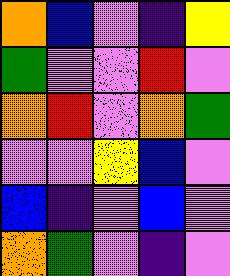[["orange", "blue", "violet", "indigo", "yellow"], ["green", "violet", "violet", "red", "violet"], ["orange", "red", "violet", "orange", "green"], ["violet", "violet", "yellow", "blue", "violet"], ["blue", "indigo", "violet", "blue", "violet"], ["orange", "green", "violet", "indigo", "violet"]]